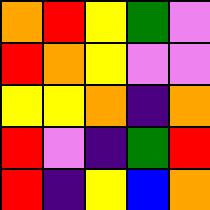[["orange", "red", "yellow", "green", "violet"], ["red", "orange", "yellow", "violet", "violet"], ["yellow", "yellow", "orange", "indigo", "orange"], ["red", "violet", "indigo", "green", "red"], ["red", "indigo", "yellow", "blue", "orange"]]